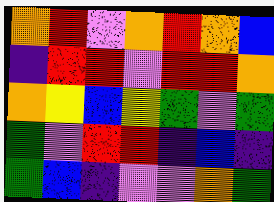[["orange", "red", "violet", "orange", "red", "orange", "blue"], ["indigo", "red", "red", "violet", "red", "red", "orange"], ["orange", "yellow", "blue", "yellow", "green", "violet", "green"], ["green", "violet", "red", "red", "indigo", "blue", "indigo"], ["green", "blue", "indigo", "violet", "violet", "orange", "green"]]